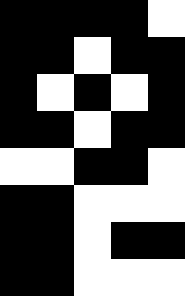[["black", "black", "black", "black", "white"], ["black", "black", "white", "black", "black"], ["black", "white", "black", "white", "black"], ["black", "black", "white", "black", "black"], ["white", "white", "black", "black", "white"], ["black", "black", "white", "white", "white"], ["black", "black", "white", "black", "black"], ["black", "black", "white", "white", "white"]]